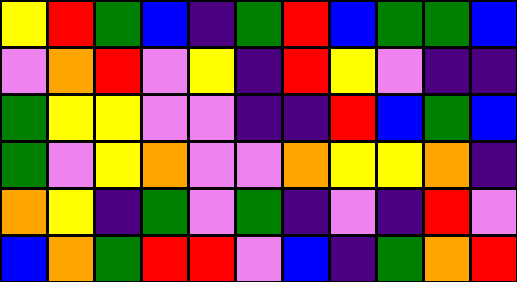[["yellow", "red", "green", "blue", "indigo", "green", "red", "blue", "green", "green", "blue"], ["violet", "orange", "red", "violet", "yellow", "indigo", "red", "yellow", "violet", "indigo", "indigo"], ["green", "yellow", "yellow", "violet", "violet", "indigo", "indigo", "red", "blue", "green", "blue"], ["green", "violet", "yellow", "orange", "violet", "violet", "orange", "yellow", "yellow", "orange", "indigo"], ["orange", "yellow", "indigo", "green", "violet", "green", "indigo", "violet", "indigo", "red", "violet"], ["blue", "orange", "green", "red", "red", "violet", "blue", "indigo", "green", "orange", "red"]]